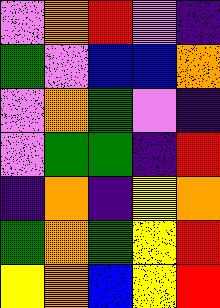[["violet", "orange", "red", "violet", "indigo"], ["green", "violet", "blue", "blue", "orange"], ["violet", "orange", "green", "violet", "indigo"], ["violet", "green", "green", "indigo", "red"], ["indigo", "orange", "indigo", "yellow", "orange"], ["green", "orange", "green", "yellow", "red"], ["yellow", "orange", "blue", "yellow", "red"]]